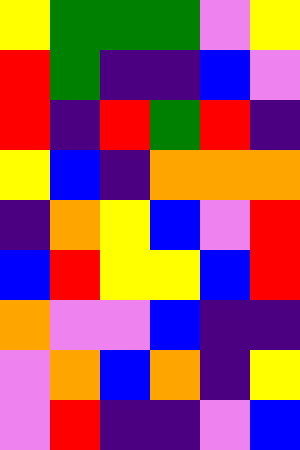[["yellow", "green", "green", "green", "violet", "yellow"], ["red", "green", "indigo", "indigo", "blue", "violet"], ["red", "indigo", "red", "green", "red", "indigo"], ["yellow", "blue", "indigo", "orange", "orange", "orange"], ["indigo", "orange", "yellow", "blue", "violet", "red"], ["blue", "red", "yellow", "yellow", "blue", "red"], ["orange", "violet", "violet", "blue", "indigo", "indigo"], ["violet", "orange", "blue", "orange", "indigo", "yellow"], ["violet", "red", "indigo", "indigo", "violet", "blue"]]